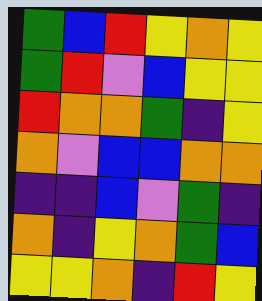[["green", "blue", "red", "yellow", "orange", "yellow"], ["green", "red", "violet", "blue", "yellow", "yellow"], ["red", "orange", "orange", "green", "indigo", "yellow"], ["orange", "violet", "blue", "blue", "orange", "orange"], ["indigo", "indigo", "blue", "violet", "green", "indigo"], ["orange", "indigo", "yellow", "orange", "green", "blue"], ["yellow", "yellow", "orange", "indigo", "red", "yellow"]]